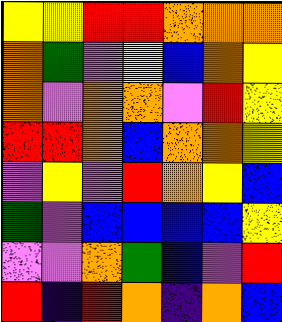[["yellow", "yellow", "red", "red", "orange", "orange", "orange"], ["orange", "green", "violet", "yellow", "blue", "orange", "yellow"], ["orange", "violet", "orange", "orange", "violet", "red", "yellow"], ["red", "red", "orange", "blue", "orange", "orange", "yellow"], ["violet", "yellow", "violet", "red", "orange", "yellow", "blue"], ["green", "violet", "blue", "blue", "blue", "blue", "yellow"], ["violet", "violet", "orange", "green", "blue", "violet", "red"], ["red", "indigo", "red", "orange", "indigo", "orange", "blue"]]